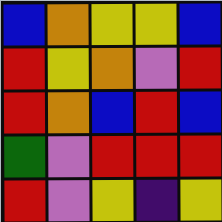[["blue", "orange", "yellow", "yellow", "blue"], ["red", "yellow", "orange", "violet", "red"], ["red", "orange", "blue", "red", "blue"], ["green", "violet", "red", "red", "red"], ["red", "violet", "yellow", "indigo", "yellow"]]